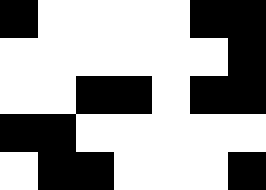[["black", "white", "white", "white", "white", "black", "black"], ["white", "white", "white", "white", "white", "white", "black"], ["white", "white", "black", "black", "white", "black", "black"], ["black", "black", "white", "white", "white", "white", "white"], ["white", "black", "black", "white", "white", "white", "black"]]